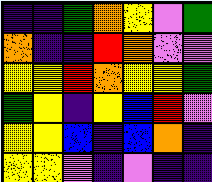[["indigo", "indigo", "green", "orange", "yellow", "violet", "green"], ["orange", "indigo", "indigo", "red", "orange", "violet", "violet"], ["yellow", "yellow", "red", "orange", "yellow", "yellow", "green"], ["green", "yellow", "indigo", "yellow", "blue", "red", "violet"], ["yellow", "yellow", "blue", "indigo", "blue", "orange", "indigo"], ["yellow", "yellow", "violet", "indigo", "violet", "indigo", "indigo"]]